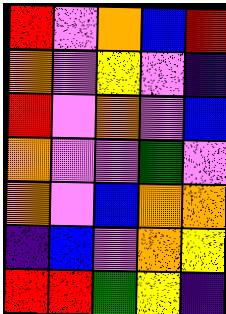[["red", "violet", "orange", "blue", "red"], ["orange", "violet", "yellow", "violet", "indigo"], ["red", "violet", "orange", "violet", "blue"], ["orange", "violet", "violet", "green", "violet"], ["orange", "violet", "blue", "orange", "orange"], ["indigo", "blue", "violet", "orange", "yellow"], ["red", "red", "green", "yellow", "indigo"]]